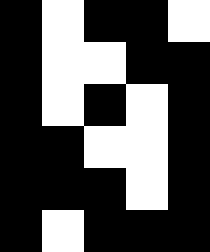[["black", "white", "black", "black", "white"], ["black", "white", "white", "black", "black"], ["black", "white", "black", "white", "black"], ["black", "black", "white", "white", "black"], ["black", "black", "black", "white", "black"], ["black", "white", "black", "black", "black"]]